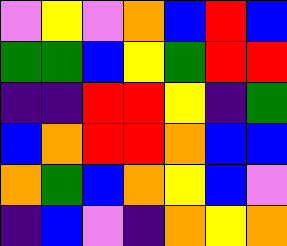[["violet", "yellow", "violet", "orange", "blue", "red", "blue"], ["green", "green", "blue", "yellow", "green", "red", "red"], ["indigo", "indigo", "red", "red", "yellow", "indigo", "green"], ["blue", "orange", "red", "red", "orange", "blue", "blue"], ["orange", "green", "blue", "orange", "yellow", "blue", "violet"], ["indigo", "blue", "violet", "indigo", "orange", "yellow", "orange"]]